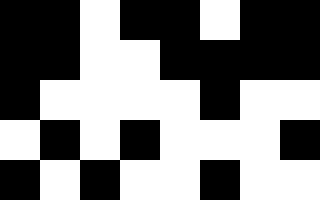[["black", "black", "white", "black", "black", "white", "black", "black"], ["black", "black", "white", "white", "black", "black", "black", "black"], ["black", "white", "white", "white", "white", "black", "white", "white"], ["white", "black", "white", "black", "white", "white", "white", "black"], ["black", "white", "black", "white", "white", "black", "white", "white"]]